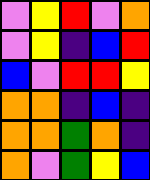[["violet", "yellow", "red", "violet", "orange"], ["violet", "yellow", "indigo", "blue", "red"], ["blue", "violet", "red", "red", "yellow"], ["orange", "orange", "indigo", "blue", "indigo"], ["orange", "orange", "green", "orange", "indigo"], ["orange", "violet", "green", "yellow", "blue"]]